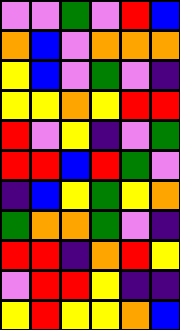[["violet", "violet", "green", "violet", "red", "blue"], ["orange", "blue", "violet", "orange", "orange", "orange"], ["yellow", "blue", "violet", "green", "violet", "indigo"], ["yellow", "yellow", "orange", "yellow", "red", "red"], ["red", "violet", "yellow", "indigo", "violet", "green"], ["red", "red", "blue", "red", "green", "violet"], ["indigo", "blue", "yellow", "green", "yellow", "orange"], ["green", "orange", "orange", "green", "violet", "indigo"], ["red", "red", "indigo", "orange", "red", "yellow"], ["violet", "red", "red", "yellow", "indigo", "indigo"], ["yellow", "red", "yellow", "yellow", "orange", "blue"]]